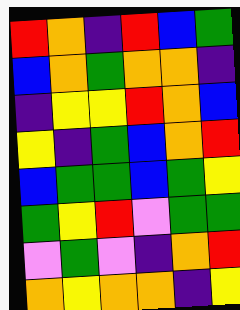[["red", "orange", "indigo", "red", "blue", "green"], ["blue", "orange", "green", "orange", "orange", "indigo"], ["indigo", "yellow", "yellow", "red", "orange", "blue"], ["yellow", "indigo", "green", "blue", "orange", "red"], ["blue", "green", "green", "blue", "green", "yellow"], ["green", "yellow", "red", "violet", "green", "green"], ["violet", "green", "violet", "indigo", "orange", "red"], ["orange", "yellow", "orange", "orange", "indigo", "yellow"]]